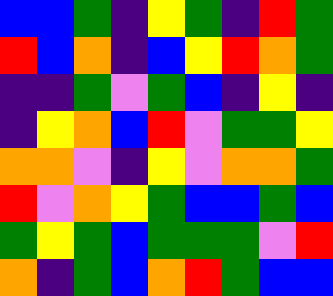[["blue", "blue", "green", "indigo", "yellow", "green", "indigo", "red", "green"], ["red", "blue", "orange", "indigo", "blue", "yellow", "red", "orange", "green"], ["indigo", "indigo", "green", "violet", "green", "blue", "indigo", "yellow", "indigo"], ["indigo", "yellow", "orange", "blue", "red", "violet", "green", "green", "yellow"], ["orange", "orange", "violet", "indigo", "yellow", "violet", "orange", "orange", "green"], ["red", "violet", "orange", "yellow", "green", "blue", "blue", "green", "blue"], ["green", "yellow", "green", "blue", "green", "green", "green", "violet", "red"], ["orange", "indigo", "green", "blue", "orange", "red", "green", "blue", "blue"]]